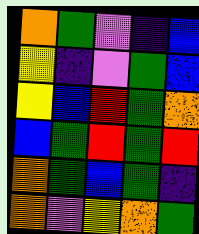[["orange", "green", "violet", "indigo", "blue"], ["yellow", "indigo", "violet", "green", "blue"], ["yellow", "blue", "red", "green", "orange"], ["blue", "green", "red", "green", "red"], ["orange", "green", "blue", "green", "indigo"], ["orange", "violet", "yellow", "orange", "green"]]